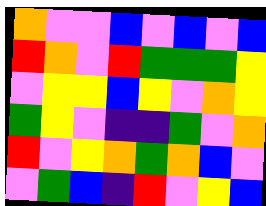[["orange", "violet", "violet", "blue", "violet", "blue", "violet", "blue"], ["red", "orange", "violet", "red", "green", "green", "green", "yellow"], ["violet", "yellow", "yellow", "blue", "yellow", "violet", "orange", "yellow"], ["green", "yellow", "violet", "indigo", "indigo", "green", "violet", "orange"], ["red", "violet", "yellow", "orange", "green", "orange", "blue", "violet"], ["violet", "green", "blue", "indigo", "red", "violet", "yellow", "blue"]]